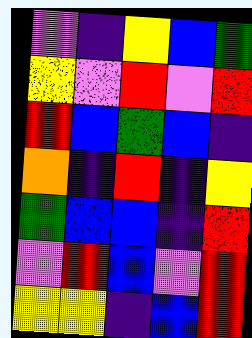[["violet", "indigo", "yellow", "blue", "green"], ["yellow", "violet", "red", "violet", "red"], ["red", "blue", "green", "blue", "indigo"], ["orange", "indigo", "red", "indigo", "yellow"], ["green", "blue", "blue", "indigo", "red"], ["violet", "red", "blue", "violet", "red"], ["yellow", "yellow", "indigo", "blue", "red"]]